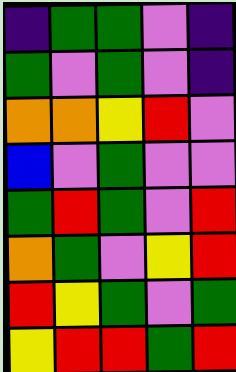[["indigo", "green", "green", "violet", "indigo"], ["green", "violet", "green", "violet", "indigo"], ["orange", "orange", "yellow", "red", "violet"], ["blue", "violet", "green", "violet", "violet"], ["green", "red", "green", "violet", "red"], ["orange", "green", "violet", "yellow", "red"], ["red", "yellow", "green", "violet", "green"], ["yellow", "red", "red", "green", "red"]]